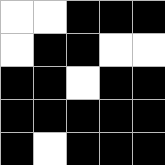[["white", "white", "black", "black", "black"], ["white", "black", "black", "white", "white"], ["black", "black", "white", "black", "black"], ["black", "black", "black", "black", "black"], ["black", "white", "black", "black", "black"]]